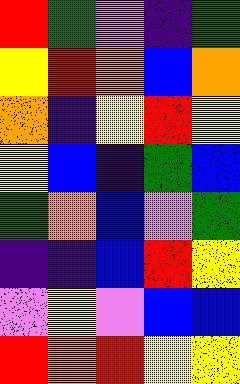[["red", "green", "violet", "indigo", "green"], ["yellow", "red", "orange", "blue", "orange"], ["orange", "indigo", "yellow", "red", "yellow"], ["yellow", "blue", "indigo", "green", "blue"], ["green", "orange", "blue", "violet", "green"], ["indigo", "indigo", "blue", "red", "yellow"], ["violet", "yellow", "violet", "blue", "blue"], ["red", "orange", "red", "yellow", "yellow"]]